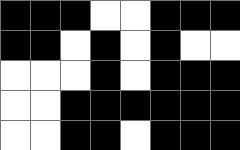[["black", "black", "black", "white", "white", "black", "black", "black"], ["black", "black", "white", "black", "white", "black", "white", "white"], ["white", "white", "white", "black", "white", "black", "black", "black"], ["white", "white", "black", "black", "black", "black", "black", "black"], ["white", "white", "black", "black", "white", "black", "black", "black"]]